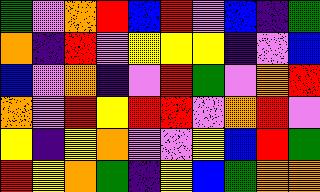[["green", "violet", "orange", "red", "blue", "red", "violet", "blue", "indigo", "green"], ["orange", "indigo", "red", "violet", "yellow", "yellow", "yellow", "indigo", "violet", "blue"], ["blue", "violet", "orange", "indigo", "violet", "red", "green", "violet", "orange", "red"], ["orange", "violet", "red", "yellow", "red", "red", "violet", "orange", "red", "violet"], ["yellow", "indigo", "yellow", "orange", "violet", "violet", "yellow", "blue", "red", "green"], ["red", "yellow", "orange", "green", "indigo", "yellow", "blue", "green", "orange", "orange"]]